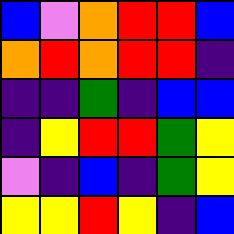[["blue", "violet", "orange", "red", "red", "blue"], ["orange", "red", "orange", "red", "red", "indigo"], ["indigo", "indigo", "green", "indigo", "blue", "blue"], ["indigo", "yellow", "red", "red", "green", "yellow"], ["violet", "indigo", "blue", "indigo", "green", "yellow"], ["yellow", "yellow", "red", "yellow", "indigo", "blue"]]